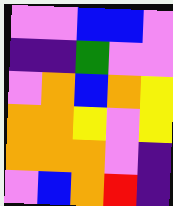[["violet", "violet", "blue", "blue", "violet"], ["indigo", "indigo", "green", "violet", "violet"], ["violet", "orange", "blue", "orange", "yellow"], ["orange", "orange", "yellow", "violet", "yellow"], ["orange", "orange", "orange", "violet", "indigo"], ["violet", "blue", "orange", "red", "indigo"]]